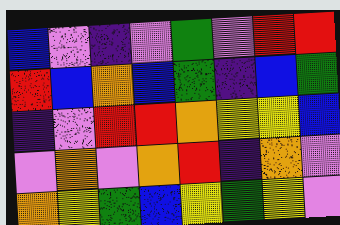[["blue", "violet", "indigo", "violet", "green", "violet", "red", "red"], ["red", "blue", "orange", "blue", "green", "indigo", "blue", "green"], ["indigo", "violet", "red", "red", "orange", "yellow", "yellow", "blue"], ["violet", "orange", "violet", "orange", "red", "indigo", "orange", "violet"], ["orange", "yellow", "green", "blue", "yellow", "green", "yellow", "violet"]]